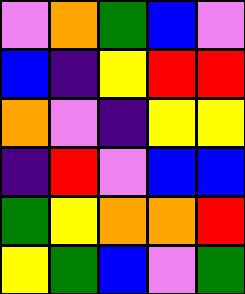[["violet", "orange", "green", "blue", "violet"], ["blue", "indigo", "yellow", "red", "red"], ["orange", "violet", "indigo", "yellow", "yellow"], ["indigo", "red", "violet", "blue", "blue"], ["green", "yellow", "orange", "orange", "red"], ["yellow", "green", "blue", "violet", "green"]]